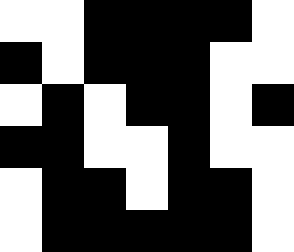[["white", "white", "black", "black", "black", "black", "white"], ["black", "white", "black", "black", "black", "white", "white"], ["white", "black", "white", "black", "black", "white", "black"], ["black", "black", "white", "white", "black", "white", "white"], ["white", "black", "black", "white", "black", "black", "white"], ["white", "black", "black", "black", "black", "black", "white"]]